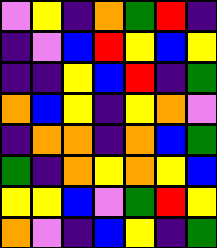[["violet", "yellow", "indigo", "orange", "green", "red", "indigo"], ["indigo", "violet", "blue", "red", "yellow", "blue", "yellow"], ["indigo", "indigo", "yellow", "blue", "red", "indigo", "green"], ["orange", "blue", "yellow", "indigo", "yellow", "orange", "violet"], ["indigo", "orange", "orange", "indigo", "orange", "blue", "green"], ["green", "indigo", "orange", "yellow", "orange", "yellow", "blue"], ["yellow", "yellow", "blue", "violet", "green", "red", "yellow"], ["orange", "violet", "indigo", "blue", "yellow", "indigo", "green"]]